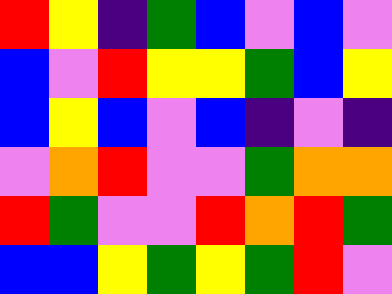[["red", "yellow", "indigo", "green", "blue", "violet", "blue", "violet"], ["blue", "violet", "red", "yellow", "yellow", "green", "blue", "yellow"], ["blue", "yellow", "blue", "violet", "blue", "indigo", "violet", "indigo"], ["violet", "orange", "red", "violet", "violet", "green", "orange", "orange"], ["red", "green", "violet", "violet", "red", "orange", "red", "green"], ["blue", "blue", "yellow", "green", "yellow", "green", "red", "violet"]]